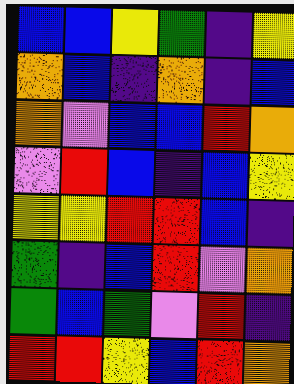[["blue", "blue", "yellow", "green", "indigo", "yellow"], ["orange", "blue", "indigo", "orange", "indigo", "blue"], ["orange", "violet", "blue", "blue", "red", "orange"], ["violet", "red", "blue", "indigo", "blue", "yellow"], ["yellow", "yellow", "red", "red", "blue", "indigo"], ["green", "indigo", "blue", "red", "violet", "orange"], ["green", "blue", "green", "violet", "red", "indigo"], ["red", "red", "yellow", "blue", "red", "orange"]]